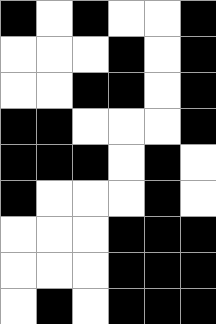[["black", "white", "black", "white", "white", "black"], ["white", "white", "white", "black", "white", "black"], ["white", "white", "black", "black", "white", "black"], ["black", "black", "white", "white", "white", "black"], ["black", "black", "black", "white", "black", "white"], ["black", "white", "white", "white", "black", "white"], ["white", "white", "white", "black", "black", "black"], ["white", "white", "white", "black", "black", "black"], ["white", "black", "white", "black", "black", "black"]]